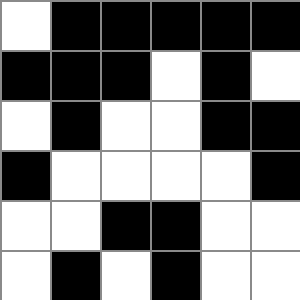[["white", "black", "black", "black", "black", "black"], ["black", "black", "black", "white", "black", "white"], ["white", "black", "white", "white", "black", "black"], ["black", "white", "white", "white", "white", "black"], ["white", "white", "black", "black", "white", "white"], ["white", "black", "white", "black", "white", "white"]]